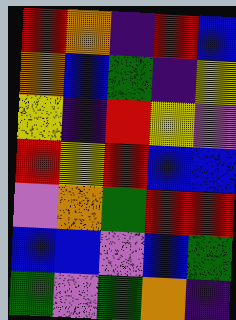[["red", "orange", "indigo", "red", "blue"], ["orange", "blue", "green", "indigo", "yellow"], ["yellow", "indigo", "red", "yellow", "violet"], ["red", "yellow", "red", "blue", "blue"], ["violet", "orange", "green", "red", "red"], ["blue", "blue", "violet", "blue", "green"], ["green", "violet", "green", "orange", "indigo"]]